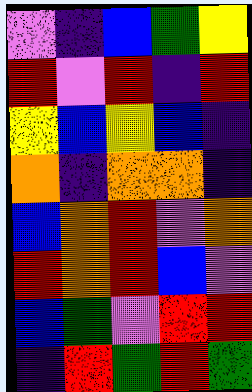[["violet", "indigo", "blue", "green", "yellow"], ["red", "violet", "red", "indigo", "red"], ["yellow", "blue", "yellow", "blue", "indigo"], ["orange", "indigo", "orange", "orange", "indigo"], ["blue", "orange", "red", "violet", "orange"], ["red", "orange", "red", "blue", "violet"], ["blue", "green", "violet", "red", "red"], ["indigo", "red", "green", "red", "green"]]